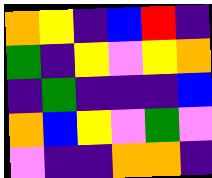[["orange", "yellow", "indigo", "blue", "red", "indigo"], ["green", "indigo", "yellow", "violet", "yellow", "orange"], ["indigo", "green", "indigo", "indigo", "indigo", "blue"], ["orange", "blue", "yellow", "violet", "green", "violet"], ["violet", "indigo", "indigo", "orange", "orange", "indigo"]]